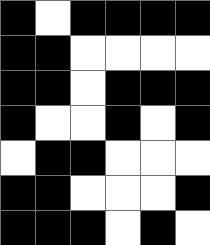[["black", "white", "black", "black", "black", "black"], ["black", "black", "white", "white", "white", "white"], ["black", "black", "white", "black", "black", "black"], ["black", "white", "white", "black", "white", "black"], ["white", "black", "black", "white", "white", "white"], ["black", "black", "white", "white", "white", "black"], ["black", "black", "black", "white", "black", "white"]]